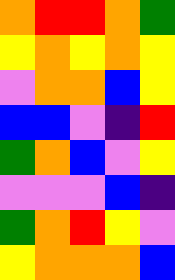[["orange", "red", "red", "orange", "green"], ["yellow", "orange", "yellow", "orange", "yellow"], ["violet", "orange", "orange", "blue", "yellow"], ["blue", "blue", "violet", "indigo", "red"], ["green", "orange", "blue", "violet", "yellow"], ["violet", "violet", "violet", "blue", "indigo"], ["green", "orange", "red", "yellow", "violet"], ["yellow", "orange", "orange", "orange", "blue"]]